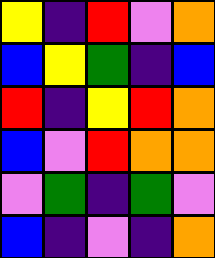[["yellow", "indigo", "red", "violet", "orange"], ["blue", "yellow", "green", "indigo", "blue"], ["red", "indigo", "yellow", "red", "orange"], ["blue", "violet", "red", "orange", "orange"], ["violet", "green", "indigo", "green", "violet"], ["blue", "indigo", "violet", "indigo", "orange"]]